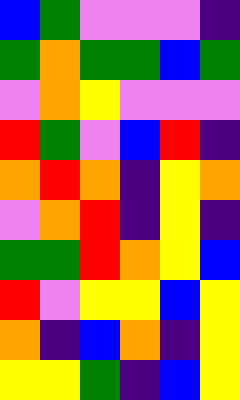[["blue", "green", "violet", "violet", "violet", "indigo"], ["green", "orange", "green", "green", "blue", "green"], ["violet", "orange", "yellow", "violet", "violet", "violet"], ["red", "green", "violet", "blue", "red", "indigo"], ["orange", "red", "orange", "indigo", "yellow", "orange"], ["violet", "orange", "red", "indigo", "yellow", "indigo"], ["green", "green", "red", "orange", "yellow", "blue"], ["red", "violet", "yellow", "yellow", "blue", "yellow"], ["orange", "indigo", "blue", "orange", "indigo", "yellow"], ["yellow", "yellow", "green", "indigo", "blue", "yellow"]]